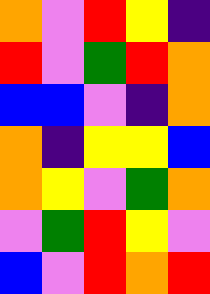[["orange", "violet", "red", "yellow", "indigo"], ["red", "violet", "green", "red", "orange"], ["blue", "blue", "violet", "indigo", "orange"], ["orange", "indigo", "yellow", "yellow", "blue"], ["orange", "yellow", "violet", "green", "orange"], ["violet", "green", "red", "yellow", "violet"], ["blue", "violet", "red", "orange", "red"]]